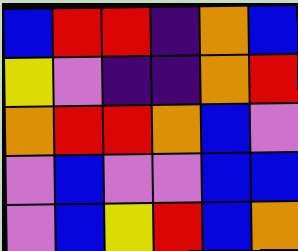[["blue", "red", "red", "indigo", "orange", "blue"], ["yellow", "violet", "indigo", "indigo", "orange", "red"], ["orange", "red", "red", "orange", "blue", "violet"], ["violet", "blue", "violet", "violet", "blue", "blue"], ["violet", "blue", "yellow", "red", "blue", "orange"]]